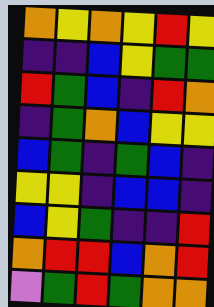[["orange", "yellow", "orange", "yellow", "red", "yellow"], ["indigo", "indigo", "blue", "yellow", "green", "green"], ["red", "green", "blue", "indigo", "red", "orange"], ["indigo", "green", "orange", "blue", "yellow", "yellow"], ["blue", "green", "indigo", "green", "blue", "indigo"], ["yellow", "yellow", "indigo", "blue", "blue", "indigo"], ["blue", "yellow", "green", "indigo", "indigo", "red"], ["orange", "red", "red", "blue", "orange", "red"], ["violet", "green", "red", "green", "orange", "orange"]]